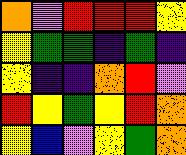[["orange", "violet", "red", "red", "red", "yellow"], ["yellow", "green", "green", "indigo", "green", "indigo"], ["yellow", "indigo", "indigo", "orange", "red", "violet"], ["red", "yellow", "green", "yellow", "red", "orange"], ["yellow", "blue", "violet", "yellow", "green", "orange"]]